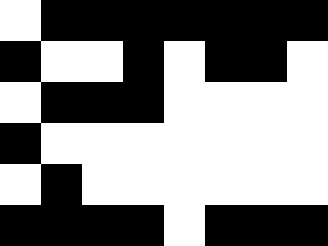[["white", "black", "black", "black", "black", "black", "black", "black"], ["black", "white", "white", "black", "white", "black", "black", "white"], ["white", "black", "black", "black", "white", "white", "white", "white"], ["black", "white", "white", "white", "white", "white", "white", "white"], ["white", "black", "white", "white", "white", "white", "white", "white"], ["black", "black", "black", "black", "white", "black", "black", "black"]]